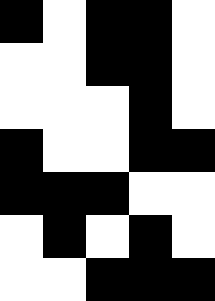[["black", "white", "black", "black", "white"], ["white", "white", "black", "black", "white"], ["white", "white", "white", "black", "white"], ["black", "white", "white", "black", "black"], ["black", "black", "black", "white", "white"], ["white", "black", "white", "black", "white"], ["white", "white", "black", "black", "black"]]